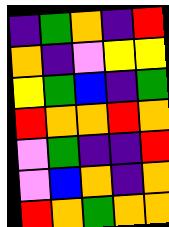[["indigo", "green", "orange", "indigo", "red"], ["orange", "indigo", "violet", "yellow", "yellow"], ["yellow", "green", "blue", "indigo", "green"], ["red", "orange", "orange", "red", "orange"], ["violet", "green", "indigo", "indigo", "red"], ["violet", "blue", "orange", "indigo", "orange"], ["red", "orange", "green", "orange", "orange"]]